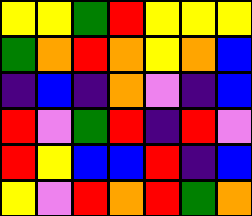[["yellow", "yellow", "green", "red", "yellow", "yellow", "yellow"], ["green", "orange", "red", "orange", "yellow", "orange", "blue"], ["indigo", "blue", "indigo", "orange", "violet", "indigo", "blue"], ["red", "violet", "green", "red", "indigo", "red", "violet"], ["red", "yellow", "blue", "blue", "red", "indigo", "blue"], ["yellow", "violet", "red", "orange", "red", "green", "orange"]]